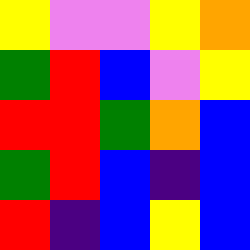[["yellow", "violet", "violet", "yellow", "orange"], ["green", "red", "blue", "violet", "yellow"], ["red", "red", "green", "orange", "blue"], ["green", "red", "blue", "indigo", "blue"], ["red", "indigo", "blue", "yellow", "blue"]]